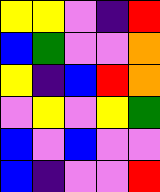[["yellow", "yellow", "violet", "indigo", "red"], ["blue", "green", "violet", "violet", "orange"], ["yellow", "indigo", "blue", "red", "orange"], ["violet", "yellow", "violet", "yellow", "green"], ["blue", "violet", "blue", "violet", "violet"], ["blue", "indigo", "violet", "violet", "red"]]